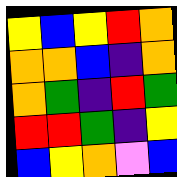[["yellow", "blue", "yellow", "red", "orange"], ["orange", "orange", "blue", "indigo", "orange"], ["orange", "green", "indigo", "red", "green"], ["red", "red", "green", "indigo", "yellow"], ["blue", "yellow", "orange", "violet", "blue"]]